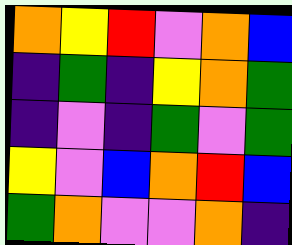[["orange", "yellow", "red", "violet", "orange", "blue"], ["indigo", "green", "indigo", "yellow", "orange", "green"], ["indigo", "violet", "indigo", "green", "violet", "green"], ["yellow", "violet", "blue", "orange", "red", "blue"], ["green", "orange", "violet", "violet", "orange", "indigo"]]